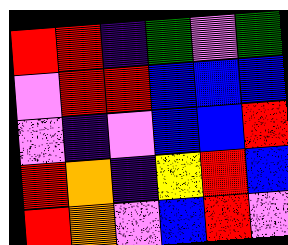[["red", "red", "indigo", "green", "violet", "green"], ["violet", "red", "red", "blue", "blue", "blue"], ["violet", "indigo", "violet", "blue", "blue", "red"], ["red", "orange", "indigo", "yellow", "red", "blue"], ["red", "orange", "violet", "blue", "red", "violet"]]